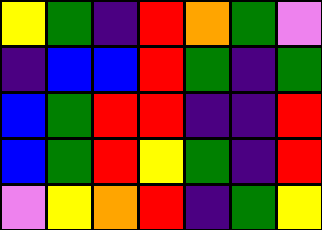[["yellow", "green", "indigo", "red", "orange", "green", "violet"], ["indigo", "blue", "blue", "red", "green", "indigo", "green"], ["blue", "green", "red", "red", "indigo", "indigo", "red"], ["blue", "green", "red", "yellow", "green", "indigo", "red"], ["violet", "yellow", "orange", "red", "indigo", "green", "yellow"]]